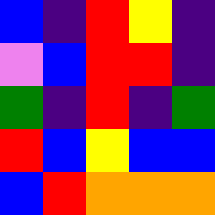[["blue", "indigo", "red", "yellow", "indigo"], ["violet", "blue", "red", "red", "indigo"], ["green", "indigo", "red", "indigo", "green"], ["red", "blue", "yellow", "blue", "blue"], ["blue", "red", "orange", "orange", "orange"]]